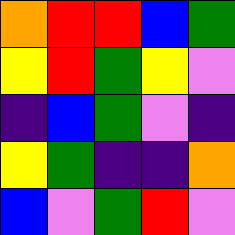[["orange", "red", "red", "blue", "green"], ["yellow", "red", "green", "yellow", "violet"], ["indigo", "blue", "green", "violet", "indigo"], ["yellow", "green", "indigo", "indigo", "orange"], ["blue", "violet", "green", "red", "violet"]]